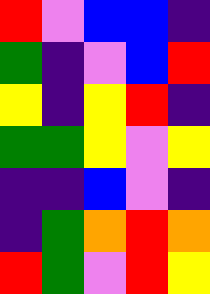[["red", "violet", "blue", "blue", "indigo"], ["green", "indigo", "violet", "blue", "red"], ["yellow", "indigo", "yellow", "red", "indigo"], ["green", "green", "yellow", "violet", "yellow"], ["indigo", "indigo", "blue", "violet", "indigo"], ["indigo", "green", "orange", "red", "orange"], ["red", "green", "violet", "red", "yellow"]]